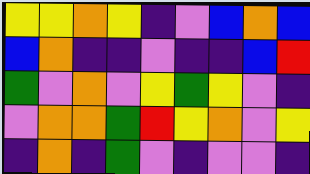[["yellow", "yellow", "orange", "yellow", "indigo", "violet", "blue", "orange", "blue"], ["blue", "orange", "indigo", "indigo", "violet", "indigo", "indigo", "blue", "red"], ["green", "violet", "orange", "violet", "yellow", "green", "yellow", "violet", "indigo"], ["violet", "orange", "orange", "green", "red", "yellow", "orange", "violet", "yellow"], ["indigo", "orange", "indigo", "green", "violet", "indigo", "violet", "violet", "indigo"]]